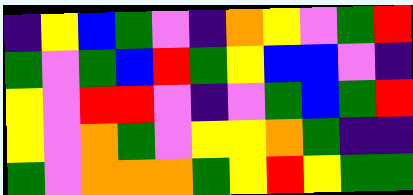[["indigo", "yellow", "blue", "green", "violet", "indigo", "orange", "yellow", "violet", "green", "red"], ["green", "violet", "green", "blue", "red", "green", "yellow", "blue", "blue", "violet", "indigo"], ["yellow", "violet", "red", "red", "violet", "indigo", "violet", "green", "blue", "green", "red"], ["yellow", "violet", "orange", "green", "violet", "yellow", "yellow", "orange", "green", "indigo", "indigo"], ["green", "violet", "orange", "orange", "orange", "green", "yellow", "red", "yellow", "green", "green"]]